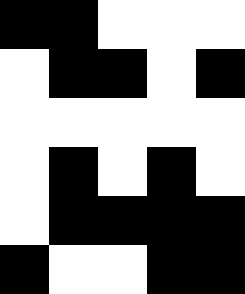[["black", "black", "white", "white", "white"], ["white", "black", "black", "white", "black"], ["white", "white", "white", "white", "white"], ["white", "black", "white", "black", "white"], ["white", "black", "black", "black", "black"], ["black", "white", "white", "black", "black"]]